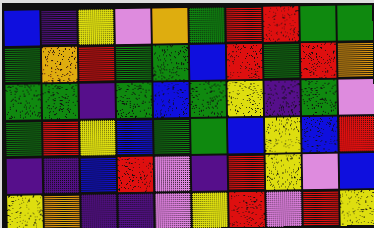[["blue", "indigo", "yellow", "violet", "orange", "green", "red", "red", "green", "green"], ["green", "orange", "red", "green", "green", "blue", "red", "green", "red", "orange"], ["green", "green", "indigo", "green", "blue", "green", "yellow", "indigo", "green", "violet"], ["green", "red", "yellow", "blue", "green", "green", "blue", "yellow", "blue", "red"], ["indigo", "indigo", "blue", "red", "violet", "indigo", "red", "yellow", "violet", "blue"], ["yellow", "orange", "indigo", "indigo", "violet", "yellow", "red", "violet", "red", "yellow"]]